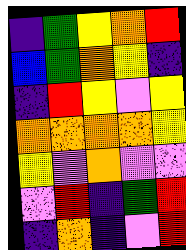[["indigo", "green", "yellow", "orange", "red"], ["blue", "green", "orange", "yellow", "indigo"], ["indigo", "red", "yellow", "violet", "yellow"], ["orange", "orange", "orange", "orange", "yellow"], ["yellow", "violet", "orange", "violet", "violet"], ["violet", "red", "indigo", "green", "red"], ["indigo", "orange", "indigo", "violet", "red"]]